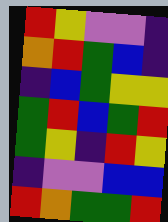[["red", "yellow", "violet", "violet", "indigo"], ["orange", "red", "green", "blue", "indigo"], ["indigo", "blue", "green", "yellow", "yellow"], ["green", "red", "blue", "green", "red"], ["green", "yellow", "indigo", "red", "yellow"], ["indigo", "violet", "violet", "blue", "blue"], ["red", "orange", "green", "green", "red"]]